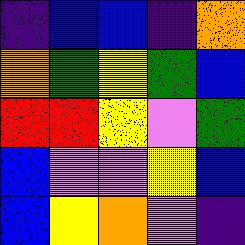[["indigo", "blue", "blue", "indigo", "orange"], ["orange", "green", "yellow", "green", "blue"], ["red", "red", "yellow", "violet", "green"], ["blue", "violet", "violet", "yellow", "blue"], ["blue", "yellow", "orange", "violet", "indigo"]]